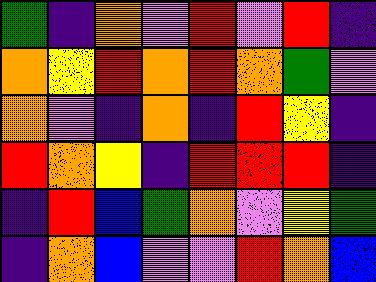[["green", "indigo", "orange", "violet", "red", "violet", "red", "indigo"], ["orange", "yellow", "red", "orange", "red", "orange", "green", "violet"], ["orange", "violet", "indigo", "orange", "indigo", "red", "yellow", "indigo"], ["red", "orange", "yellow", "indigo", "red", "red", "red", "indigo"], ["indigo", "red", "blue", "green", "orange", "violet", "yellow", "green"], ["indigo", "orange", "blue", "violet", "violet", "red", "orange", "blue"]]